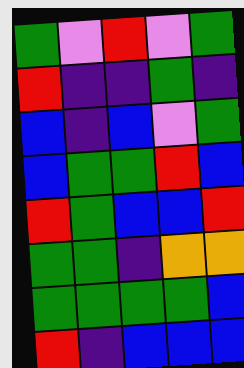[["green", "violet", "red", "violet", "green"], ["red", "indigo", "indigo", "green", "indigo"], ["blue", "indigo", "blue", "violet", "green"], ["blue", "green", "green", "red", "blue"], ["red", "green", "blue", "blue", "red"], ["green", "green", "indigo", "orange", "orange"], ["green", "green", "green", "green", "blue"], ["red", "indigo", "blue", "blue", "blue"]]